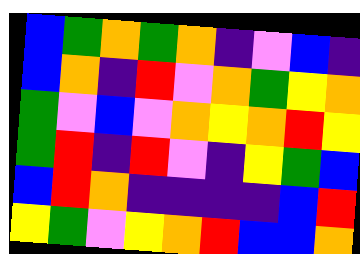[["blue", "green", "orange", "green", "orange", "indigo", "violet", "blue", "indigo"], ["blue", "orange", "indigo", "red", "violet", "orange", "green", "yellow", "orange"], ["green", "violet", "blue", "violet", "orange", "yellow", "orange", "red", "yellow"], ["green", "red", "indigo", "red", "violet", "indigo", "yellow", "green", "blue"], ["blue", "red", "orange", "indigo", "indigo", "indigo", "indigo", "blue", "red"], ["yellow", "green", "violet", "yellow", "orange", "red", "blue", "blue", "orange"]]